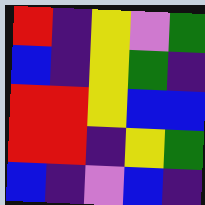[["red", "indigo", "yellow", "violet", "green"], ["blue", "indigo", "yellow", "green", "indigo"], ["red", "red", "yellow", "blue", "blue"], ["red", "red", "indigo", "yellow", "green"], ["blue", "indigo", "violet", "blue", "indigo"]]